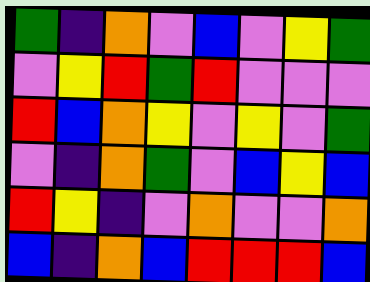[["green", "indigo", "orange", "violet", "blue", "violet", "yellow", "green"], ["violet", "yellow", "red", "green", "red", "violet", "violet", "violet"], ["red", "blue", "orange", "yellow", "violet", "yellow", "violet", "green"], ["violet", "indigo", "orange", "green", "violet", "blue", "yellow", "blue"], ["red", "yellow", "indigo", "violet", "orange", "violet", "violet", "orange"], ["blue", "indigo", "orange", "blue", "red", "red", "red", "blue"]]